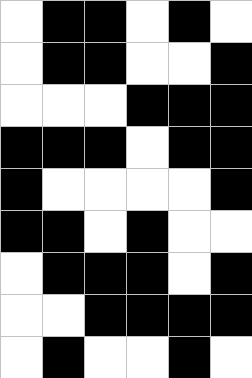[["white", "black", "black", "white", "black", "white"], ["white", "black", "black", "white", "white", "black"], ["white", "white", "white", "black", "black", "black"], ["black", "black", "black", "white", "black", "black"], ["black", "white", "white", "white", "white", "black"], ["black", "black", "white", "black", "white", "white"], ["white", "black", "black", "black", "white", "black"], ["white", "white", "black", "black", "black", "black"], ["white", "black", "white", "white", "black", "white"]]